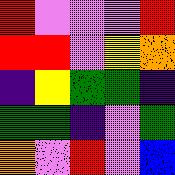[["red", "violet", "violet", "violet", "red"], ["red", "red", "violet", "yellow", "orange"], ["indigo", "yellow", "green", "green", "indigo"], ["green", "green", "indigo", "violet", "green"], ["orange", "violet", "red", "violet", "blue"]]